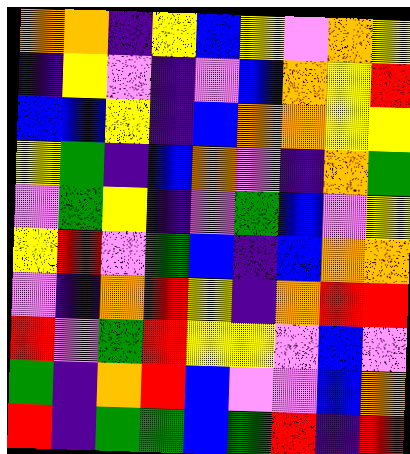[["orange", "orange", "indigo", "yellow", "blue", "yellow", "violet", "orange", "yellow"], ["indigo", "yellow", "violet", "indigo", "violet", "blue", "orange", "yellow", "red"], ["blue", "blue", "yellow", "indigo", "blue", "orange", "orange", "yellow", "yellow"], ["yellow", "green", "indigo", "blue", "orange", "violet", "indigo", "orange", "green"], ["violet", "green", "yellow", "indigo", "violet", "green", "blue", "violet", "yellow"], ["yellow", "red", "violet", "green", "blue", "indigo", "blue", "orange", "orange"], ["violet", "indigo", "orange", "red", "yellow", "indigo", "orange", "red", "red"], ["red", "violet", "green", "red", "yellow", "yellow", "violet", "blue", "violet"], ["green", "indigo", "orange", "red", "blue", "violet", "violet", "blue", "orange"], ["red", "indigo", "green", "green", "blue", "green", "red", "indigo", "red"]]